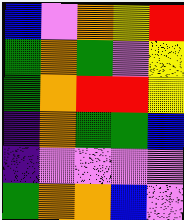[["blue", "violet", "orange", "yellow", "red"], ["green", "orange", "green", "violet", "yellow"], ["green", "orange", "red", "red", "yellow"], ["indigo", "orange", "green", "green", "blue"], ["indigo", "violet", "violet", "violet", "violet"], ["green", "orange", "orange", "blue", "violet"]]